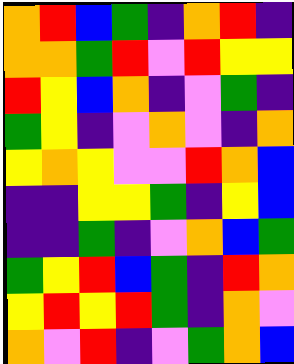[["orange", "red", "blue", "green", "indigo", "orange", "red", "indigo"], ["orange", "orange", "green", "red", "violet", "red", "yellow", "yellow"], ["red", "yellow", "blue", "orange", "indigo", "violet", "green", "indigo"], ["green", "yellow", "indigo", "violet", "orange", "violet", "indigo", "orange"], ["yellow", "orange", "yellow", "violet", "violet", "red", "orange", "blue"], ["indigo", "indigo", "yellow", "yellow", "green", "indigo", "yellow", "blue"], ["indigo", "indigo", "green", "indigo", "violet", "orange", "blue", "green"], ["green", "yellow", "red", "blue", "green", "indigo", "red", "orange"], ["yellow", "red", "yellow", "red", "green", "indigo", "orange", "violet"], ["orange", "violet", "red", "indigo", "violet", "green", "orange", "blue"]]